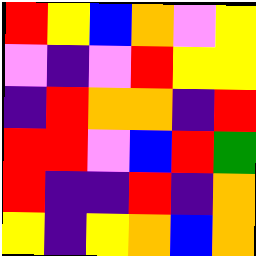[["red", "yellow", "blue", "orange", "violet", "yellow"], ["violet", "indigo", "violet", "red", "yellow", "yellow"], ["indigo", "red", "orange", "orange", "indigo", "red"], ["red", "red", "violet", "blue", "red", "green"], ["red", "indigo", "indigo", "red", "indigo", "orange"], ["yellow", "indigo", "yellow", "orange", "blue", "orange"]]